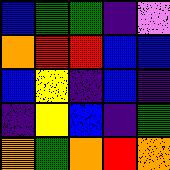[["blue", "green", "green", "indigo", "violet"], ["orange", "red", "red", "blue", "blue"], ["blue", "yellow", "indigo", "blue", "indigo"], ["indigo", "yellow", "blue", "indigo", "green"], ["orange", "green", "orange", "red", "orange"]]